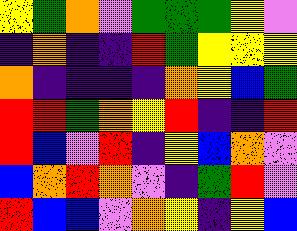[["yellow", "green", "orange", "violet", "green", "green", "green", "yellow", "violet"], ["indigo", "orange", "indigo", "indigo", "red", "green", "yellow", "yellow", "yellow"], ["orange", "indigo", "indigo", "indigo", "indigo", "orange", "yellow", "blue", "green"], ["red", "red", "green", "orange", "yellow", "red", "indigo", "indigo", "red"], ["red", "blue", "violet", "red", "indigo", "yellow", "blue", "orange", "violet"], ["blue", "orange", "red", "orange", "violet", "indigo", "green", "red", "violet"], ["red", "blue", "blue", "violet", "orange", "yellow", "indigo", "yellow", "blue"]]